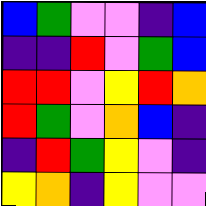[["blue", "green", "violet", "violet", "indigo", "blue"], ["indigo", "indigo", "red", "violet", "green", "blue"], ["red", "red", "violet", "yellow", "red", "orange"], ["red", "green", "violet", "orange", "blue", "indigo"], ["indigo", "red", "green", "yellow", "violet", "indigo"], ["yellow", "orange", "indigo", "yellow", "violet", "violet"]]